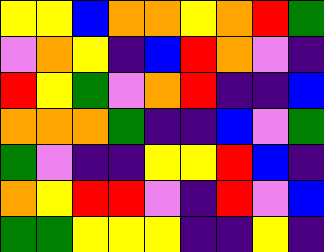[["yellow", "yellow", "blue", "orange", "orange", "yellow", "orange", "red", "green"], ["violet", "orange", "yellow", "indigo", "blue", "red", "orange", "violet", "indigo"], ["red", "yellow", "green", "violet", "orange", "red", "indigo", "indigo", "blue"], ["orange", "orange", "orange", "green", "indigo", "indigo", "blue", "violet", "green"], ["green", "violet", "indigo", "indigo", "yellow", "yellow", "red", "blue", "indigo"], ["orange", "yellow", "red", "red", "violet", "indigo", "red", "violet", "blue"], ["green", "green", "yellow", "yellow", "yellow", "indigo", "indigo", "yellow", "indigo"]]